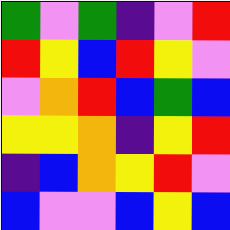[["green", "violet", "green", "indigo", "violet", "red"], ["red", "yellow", "blue", "red", "yellow", "violet"], ["violet", "orange", "red", "blue", "green", "blue"], ["yellow", "yellow", "orange", "indigo", "yellow", "red"], ["indigo", "blue", "orange", "yellow", "red", "violet"], ["blue", "violet", "violet", "blue", "yellow", "blue"]]